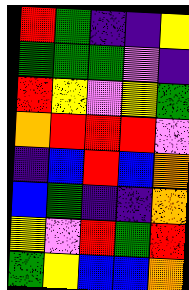[["red", "green", "indigo", "indigo", "yellow"], ["green", "green", "green", "violet", "indigo"], ["red", "yellow", "violet", "yellow", "green"], ["orange", "red", "red", "red", "violet"], ["indigo", "blue", "red", "blue", "orange"], ["blue", "green", "indigo", "indigo", "orange"], ["yellow", "violet", "red", "green", "red"], ["green", "yellow", "blue", "blue", "orange"]]